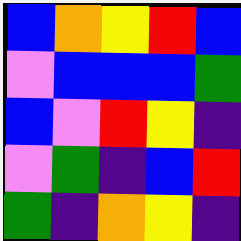[["blue", "orange", "yellow", "red", "blue"], ["violet", "blue", "blue", "blue", "green"], ["blue", "violet", "red", "yellow", "indigo"], ["violet", "green", "indigo", "blue", "red"], ["green", "indigo", "orange", "yellow", "indigo"]]